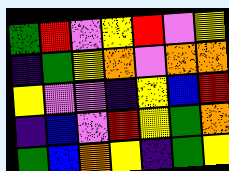[["green", "red", "violet", "yellow", "red", "violet", "yellow"], ["indigo", "green", "yellow", "orange", "violet", "orange", "orange"], ["yellow", "violet", "violet", "indigo", "yellow", "blue", "red"], ["indigo", "blue", "violet", "red", "yellow", "green", "orange"], ["green", "blue", "orange", "yellow", "indigo", "green", "yellow"]]